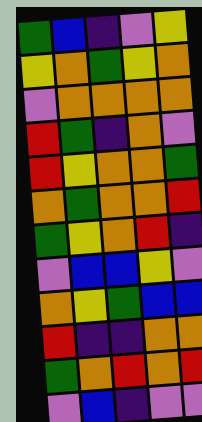[["green", "blue", "indigo", "violet", "yellow"], ["yellow", "orange", "green", "yellow", "orange"], ["violet", "orange", "orange", "orange", "orange"], ["red", "green", "indigo", "orange", "violet"], ["red", "yellow", "orange", "orange", "green"], ["orange", "green", "orange", "orange", "red"], ["green", "yellow", "orange", "red", "indigo"], ["violet", "blue", "blue", "yellow", "violet"], ["orange", "yellow", "green", "blue", "blue"], ["red", "indigo", "indigo", "orange", "orange"], ["green", "orange", "red", "orange", "red"], ["violet", "blue", "indigo", "violet", "violet"]]